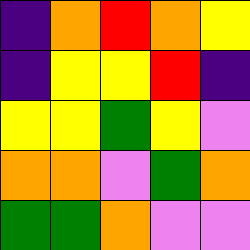[["indigo", "orange", "red", "orange", "yellow"], ["indigo", "yellow", "yellow", "red", "indigo"], ["yellow", "yellow", "green", "yellow", "violet"], ["orange", "orange", "violet", "green", "orange"], ["green", "green", "orange", "violet", "violet"]]